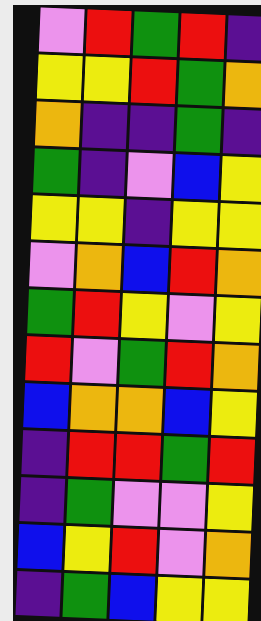[["violet", "red", "green", "red", "indigo"], ["yellow", "yellow", "red", "green", "orange"], ["orange", "indigo", "indigo", "green", "indigo"], ["green", "indigo", "violet", "blue", "yellow"], ["yellow", "yellow", "indigo", "yellow", "yellow"], ["violet", "orange", "blue", "red", "orange"], ["green", "red", "yellow", "violet", "yellow"], ["red", "violet", "green", "red", "orange"], ["blue", "orange", "orange", "blue", "yellow"], ["indigo", "red", "red", "green", "red"], ["indigo", "green", "violet", "violet", "yellow"], ["blue", "yellow", "red", "violet", "orange"], ["indigo", "green", "blue", "yellow", "yellow"]]